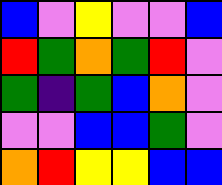[["blue", "violet", "yellow", "violet", "violet", "blue"], ["red", "green", "orange", "green", "red", "violet"], ["green", "indigo", "green", "blue", "orange", "violet"], ["violet", "violet", "blue", "blue", "green", "violet"], ["orange", "red", "yellow", "yellow", "blue", "blue"]]